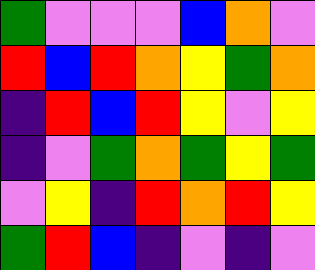[["green", "violet", "violet", "violet", "blue", "orange", "violet"], ["red", "blue", "red", "orange", "yellow", "green", "orange"], ["indigo", "red", "blue", "red", "yellow", "violet", "yellow"], ["indigo", "violet", "green", "orange", "green", "yellow", "green"], ["violet", "yellow", "indigo", "red", "orange", "red", "yellow"], ["green", "red", "blue", "indigo", "violet", "indigo", "violet"]]